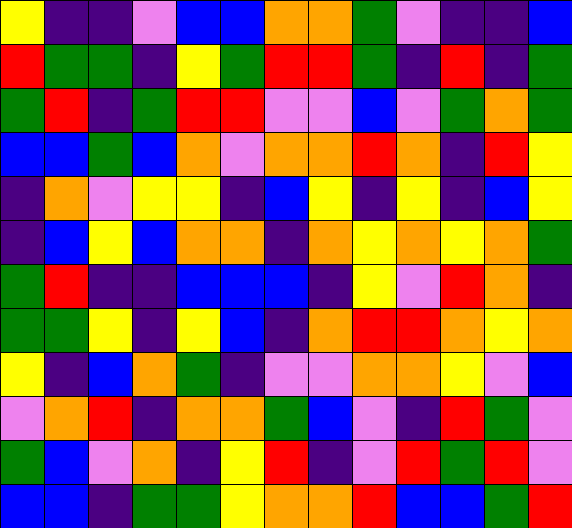[["yellow", "indigo", "indigo", "violet", "blue", "blue", "orange", "orange", "green", "violet", "indigo", "indigo", "blue"], ["red", "green", "green", "indigo", "yellow", "green", "red", "red", "green", "indigo", "red", "indigo", "green"], ["green", "red", "indigo", "green", "red", "red", "violet", "violet", "blue", "violet", "green", "orange", "green"], ["blue", "blue", "green", "blue", "orange", "violet", "orange", "orange", "red", "orange", "indigo", "red", "yellow"], ["indigo", "orange", "violet", "yellow", "yellow", "indigo", "blue", "yellow", "indigo", "yellow", "indigo", "blue", "yellow"], ["indigo", "blue", "yellow", "blue", "orange", "orange", "indigo", "orange", "yellow", "orange", "yellow", "orange", "green"], ["green", "red", "indigo", "indigo", "blue", "blue", "blue", "indigo", "yellow", "violet", "red", "orange", "indigo"], ["green", "green", "yellow", "indigo", "yellow", "blue", "indigo", "orange", "red", "red", "orange", "yellow", "orange"], ["yellow", "indigo", "blue", "orange", "green", "indigo", "violet", "violet", "orange", "orange", "yellow", "violet", "blue"], ["violet", "orange", "red", "indigo", "orange", "orange", "green", "blue", "violet", "indigo", "red", "green", "violet"], ["green", "blue", "violet", "orange", "indigo", "yellow", "red", "indigo", "violet", "red", "green", "red", "violet"], ["blue", "blue", "indigo", "green", "green", "yellow", "orange", "orange", "red", "blue", "blue", "green", "red"]]